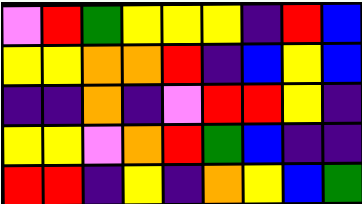[["violet", "red", "green", "yellow", "yellow", "yellow", "indigo", "red", "blue"], ["yellow", "yellow", "orange", "orange", "red", "indigo", "blue", "yellow", "blue"], ["indigo", "indigo", "orange", "indigo", "violet", "red", "red", "yellow", "indigo"], ["yellow", "yellow", "violet", "orange", "red", "green", "blue", "indigo", "indigo"], ["red", "red", "indigo", "yellow", "indigo", "orange", "yellow", "blue", "green"]]